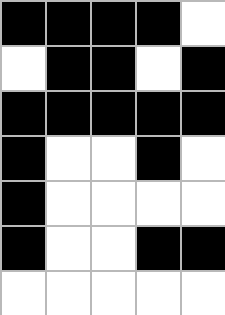[["black", "black", "black", "black", "white"], ["white", "black", "black", "white", "black"], ["black", "black", "black", "black", "black"], ["black", "white", "white", "black", "white"], ["black", "white", "white", "white", "white"], ["black", "white", "white", "black", "black"], ["white", "white", "white", "white", "white"]]